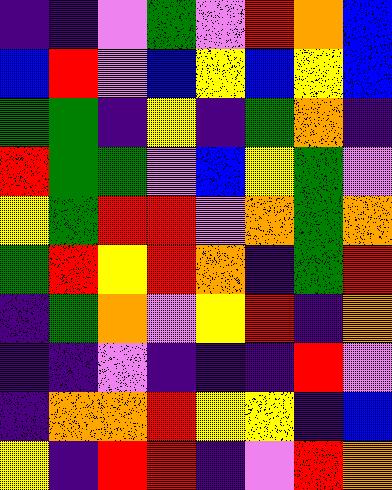[["indigo", "indigo", "violet", "green", "violet", "red", "orange", "blue"], ["blue", "red", "violet", "blue", "yellow", "blue", "yellow", "blue"], ["green", "green", "indigo", "yellow", "indigo", "green", "orange", "indigo"], ["red", "green", "green", "violet", "blue", "yellow", "green", "violet"], ["yellow", "green", "red", "red", "violet", "orange", "green", "orange"], ["green", "red", "yellow", "red", "orange", "indigo", "green", "red"], ["indigo", "green", "orange", "violet", "yellow", "red", "indigo", "orange"], ["indigo", "indigo", "violet", "indigo", "indigo", "indigo", "red", "violet"], ["indigo", "orange", "orange", "red", "yellow", "yellow", "indigo", "blue"], ["yellow", "indigo", "red", "red", "indigo", "violet", "red", "orange"]]